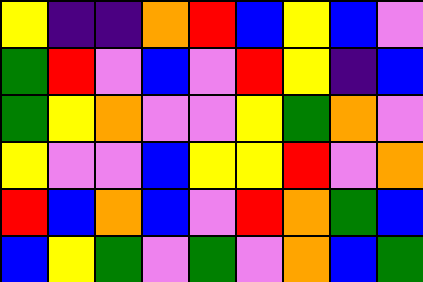[["yellow", "indigo", "indigo", "orange", "red", "blue", "yellow", "blue", "violet"], ["green", "red", "violet", "blue", "violet", "red", "yellow", "indigo", "blue"], ["green", "yellow", "orange", "violet", "violet", "yellow", "green", "orange", "violet"], ["yellow", "violet", "violet", "blue", "yellow", "yellow", "red", "violet", "orange"], ["red", "blue", "orange", "blue", "violet", "red", "orange", "green", "blue"], ["blue", "yellow", "green", "violet", "green", "violet", "orange", "blue", "green"]]